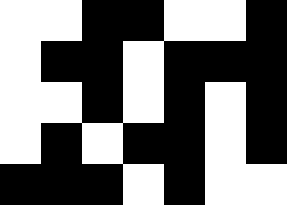[["white", "white", "black", "black", "white", "white", "black"], ["white", "black", "black", "white", "black", "black", "black"], ["white", "white", "black", "white", "black", "white", "black"], ["white", "black", "white", "black", "black", "white", "black"], ["black", "black", "black", "white", "black", "white", "white"]]